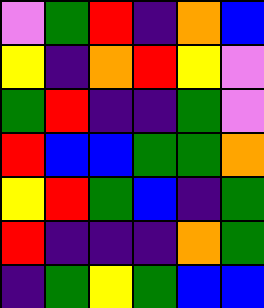[["violet", "green", "red", "indigo", "orange", "blue"], ["yellow", "indigo", "orange", "red", "yellow", "violet"], ["green", "red", "indigo", "indigo", "green", "violet"], ["red", "blue", "blue", "green", "green", "orange"], ["yellow", "red", "green", "blue", "indigo", "green"], ["red", "indigo", "indigo", "indigo", "orange", "green"], ["indigo", "green", "yellow", "green", "blue", "blue"]]